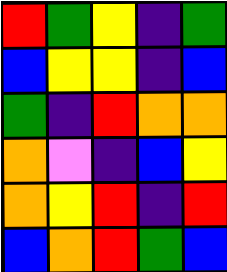[["red", "green", "yellow", "indigo", "green"], ["blue", "yellow", "yellow", "indigo", "blue"], ["green", "indigo", "red", "orange", "orange"], ["orange", "violet", "indigo", "blue", "yellow"], ["orange", "yellow", "red", "indigo", "red"], ["blue", "orange", "red", "green", "blue"]]